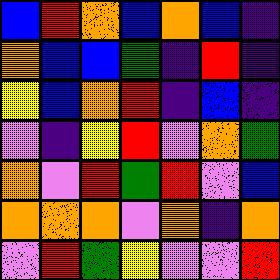[["blue", "red", "orange", "blue", "orange", "blue", "indigo"], ["orange", "blue", "blue", "green", "indigo", "red", "indigo"], ["yellow", "blue", "orange", "red", "indigo", "blue", "indigo"], ["violet", "indigo", "yellow", "red", "violet", "orange", "green"], ["orange", "violet", "red", "green", "red", "violet", "blue"], ["orange", "orange", "orange", "violet", "orange", "indigo", "orange"], ["violet", "red", "green", "yellow", "violet", "violet", "red"]]